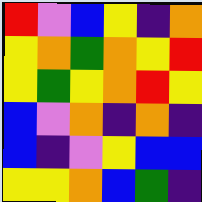[["red", "violet", "blue", "yellow", "indigo", "orange"], ["yellow", "orange", "green", "orange", "yellow", "red"], ["yellow", "green", "yellow", "orange", "red", "yellow"], ["blue", "violet", "orange", "indigo", "orange", "indigo"], ["blue", "indigo", "violet", "yellow", "blue", "blue"], ["yellow", "yellow", "orange", "blue", "green", "indigo"]]